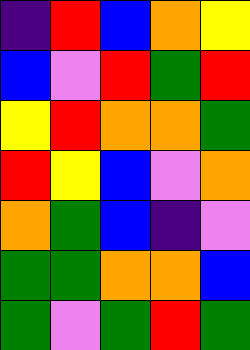[["indigo", "red", "blue", "orange", "yellow"], ["blue", "violet", "red", "green", "red"], ["yellow", "red", "orange", "orange", "green"], ["red", "yellow", "blue", "violet", "orange"], ["orange", "green", "blue", "indigo", "violet"], ["green", "green", "orange", "orange", "blue"], ["green", "violet", "green", "red", "green"]]